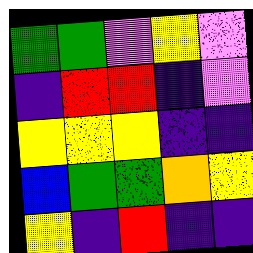[["green", "green", "violet", "yellow", "violet"], ["indigo", "red", "red", "indigo", "violet"], ["yellow", "yellow", "yellow", "indigo", "indigo"], ["blue", "green", "green", "orange", "yellow"], ["yellow", "indigo", "red", "indigo", "indigo"]]